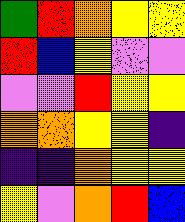[["green", "red", "orange", "yellow", "yellow"], ["red", "blue", "yellow", "violet", "violet"], ["violet", "violet", "red", "yellow", "yellow"], ["orange", "orange", "yellow", "yellow", "indigo"], ["indigo", "indigo", "orange", "yellow", "yellow"], ["yellow", "violet", "orange", "red", "blue"]]